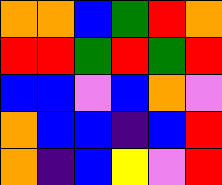[["orange", "orange", "blue", "green", "red", "orange"], ["red", "red", "green", "red", "green", "red"], ["blue", "blue", "violet", "blue", "orange", "violet"], ["orange", "blue", "blue", "indigo", "blue", "red"], ["orange", "indigo", "blue", "yellow", "violet", "red"]]